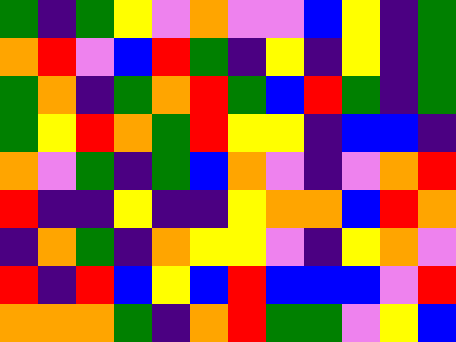[["green", "indigo", "green", "yellow", "violet", "orange", "violet", "violet", "blue", "yellow", "indigo", "green"], ["orange", "red", "violet", "blue", "red", "green", "indigo", "yellow", "indigo", "yellow", "indigo", "green"], ["green", "orange", "indigo", "green", "orange", "red", "green", "blue", "red", "green", "indigo", "green"], ["green", "yellow", "red", "orange", "green", "red", "yellow", "yellow", "indigo", "blue", "blue", "indigo"], ["orange", "violet", "green", "indigo", "green", "blue", "orange", "violet", "indigo", "violet", "orange", "red"], ["red", "indigo", "indigo", "yellow", "indigo", "indigo", "yellow", "orange", "orange", "blue", "red", "orange"], ["indigo", "orange", "green", "indigo", "orange", "yellow", "yellow", "violet", "indigo", "yellow", "orange", "violet"], ["red", "indigo", "red", "blue", "yellow", "blue", "red", "blue", "blue", "blue", "violet", "red"], ["orange", "orange", "orange", "green", "indigo", "orange", "red", "green", "green", "violet", "yellow", "blue"]]